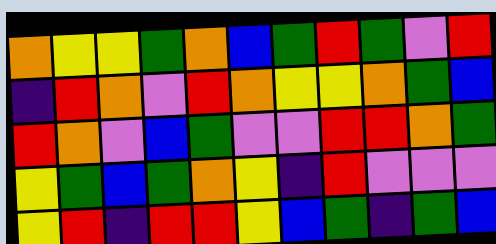[["orange", "yellow", "yellow", "green", "orange", "blue", "green", "red", "green", "violet", "red"], ["indigo", "red", "orange", "violet", "red", "orange", "yellow", "yellow", "orange", "green", "blue"], ["red", "orange", "violet", "blue", "green", "violet", "violet", "red", "red", "orange", "green"], ["yellow", "green", "blue", "green", "orange", "yellow", "indigo", "red", "violet", "violet", "violet"], ["yellow", "red", "indigo", "red", "red", "yellow", "blue", "green", "indigo", "green", "blue"]]